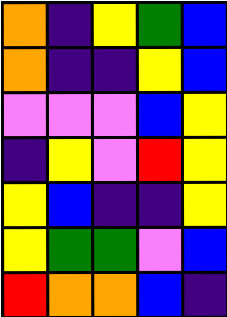[["orange", "indigo", "yellow", "green", "blue"], ["orange", "indigo", "indigo", "yellow", "blue"], ["violet", "violet", "violet", "blue", "yellow"], ["indigo", "yellow", "violet", "red", "yellow"], ["yellow", "blue", "indigo", "indigo", "yellow"], ["yellow", "green", "green", "violet", "blue"], ["red", "orange", "orange", "blue", "indigo"]]